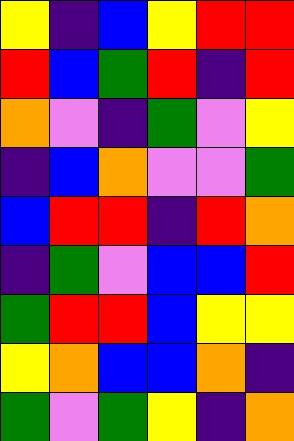[["yellow", "indigo", "blue", "yellow", "red", "red"], ["red", "blue", "green", "red", "indigo", "red"], ["orange", "violet", "indigo", "green", "violet", "yellow"], ["indigo", "blue", "orange", "violet", "violet", "green"], ["blue", "red", "red", "indigo", "red", "orange"], ["indigo", "green", "violet", "blue", "blue", "red"], ["green", "red", "red", "blue", "yellow", "yellow"], ["yellow", "orange", "blue", "blue", "orange", "indigo"], ["green", "violet", "green", "yellow", "indigo", "orange"]]